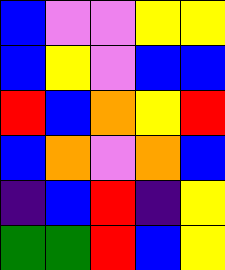[["blue", "violet", "violet", "yellow", "yellow"], ["blue", "yellow", "violet", "blue", "blue"], ["red", "blue", "orange", "yellow", "red"], ["blue", "orange", "violet", "orange", "blue"], ["indigo", "blue", "red", "indigo", "yellow"], ["green", "green", "red", "blue", "yellow"]]